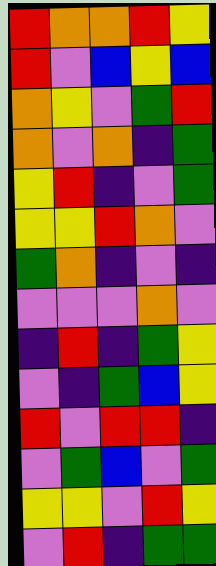[["red", "orange", "orange", "red", "yellow"], ["red", "violet", "blue", "yellow", "blue"], ["orange", "yellow", "violet", "green", "red"], ["orange", "violet", "orange", "indigo", "green"], ["yellow", "red", "indigo", "violet", "green"], ["yellow", "yellow", "red", "orange", "violet"], ["green", "orange", "indigo", "violet", "indigo"], ["violet", "violet", "violet", "orange", "violet"], ["indigo", "red", "indigo", "green", "yellow"], ["violet", "indigo", "green", "blue", "yellow"], ["red", "violet", "red", "red", "indigo"], ["violet", "green", "blue", "violet", "green"], ["yellow", "yellow", "violet", "red", "yellow"], ["violet", "red", "indigo", "green", "green"]]